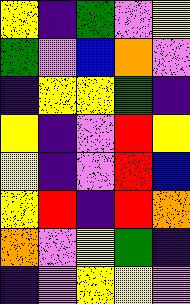[["yellow", "indigo", "green", "violet", "yellow"], ["green", "violet", "blue", "orange", "violet"], ["indigo", "yellow", "yellow", "green", "indigo"], ["yellow", "indigo", "violet", "red", "yellow"], ["yellow", "indigo", "violet", "red", "blue"], ["yellow", "red", "indigo", "red", "orange"], ["orange", "violet", "yellow", "green", "indigo"], ["indigo", "violet", "yellow", "yellow", "violet"]]